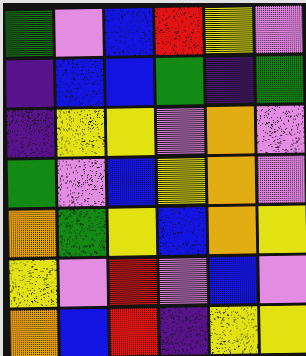[["green", "violet", "blue", "red", "yellow", "violet"], ["indigo", "blue", "blue", "green", "indigo", "green"], ["indigo", "yellow", "yellow", "violet", "orange", "violet"], ["green", "violet", "blue", "yellow", "orange", "violet"], ["orange", "green", "yellow", "blue", "orange", "yellow"], ["yellow", "violet", "red", "violet", "blue", "violet"], ["orange", "blue", "red", "indigo", "yellow", "yellow"]]